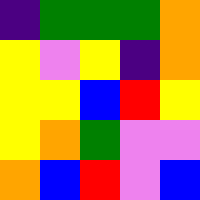[["indigo", "green", "green", "green", "orange"], ["yellow", "violet", "yellow", "indigo", "orange"], ["yellow", "yellow", "blue", "red", "yellow"], ["yellow", "orange", "green", "violet", "violet"], ["orange", "blue", "red", "violet", "blue"]]